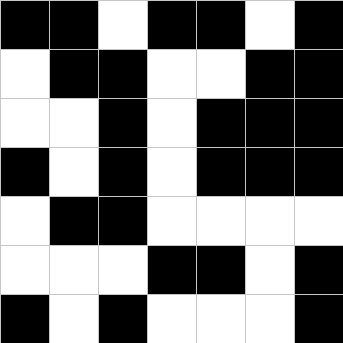[["black", "black", "white", "black", "black", "white", "black"], ["white", "black", "black", "white", "white", "black", "black"], ["white", "white", "black", "white", "black", "black", "black"], ["black", "white", "black", "white", "black", "black", "black"], ["white", "black", "black", "white", "white", "white", "white"], ["white", "white", "white", "black", "black", "white", "black"], ["black", "white", "black", "white", "white", "white", "black"]]